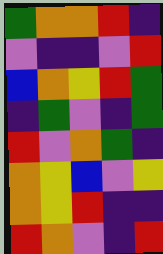[["green", "orange", "orange", "red", "indigo"], ["violet", "indigo", "indigo", "violet", "red"], ["blue", "orange", "yellow", "red", "green"], ["indigo", "green", "violet", "indigo", "green"], ["red", "violet", "orange", "green", "indigo"], ["orange", "yellow", "blue", "violet", "yellow"], ["orange", "yellow", "red", "indigo", "indigo"], ["red", "orange", "violet", "indigo", "red"]]